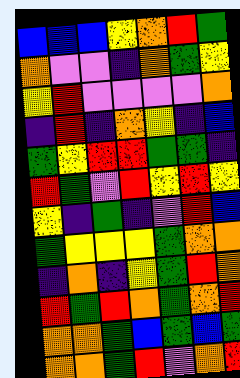[["blue", "blue", "blue", "yellow", "orange", "red", "green"], ["orange", "violet", "violet", "indigo", "orange", "green", "yellow"], ["yellow", "red", "violet", "violet", "violet", "violet", "orange"], ["indigo", "red", "indigo", "orange", "yellow", "indigo", "blue"], ["green", "yellow", "red", "red", "green", "green", "indigo"], ["red", "green", "violet", "red", "yellow", "red", "yellow"], ["yellow", "indigo", "green", "indigo", "violet", "red", "blue"], ["green", "yellow", "yellow", "yellow", "green", "orange", "orange"], ["indigo", "orange", "indigo", "yellow", "green", "red", "orange"], ["red", "green", "red", "orange", "green", "orange", "red"], ["orange", "orange", "green", "blue", "green", "blue", "green"], ["orange", "orange", "green", "red", "violet", "orange", "red"]]